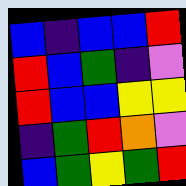[["blue", "indigo", "blue", "blue", "red"], ["red", "blue", "green", "indigo", "violet"], ["red", "blue", "blue", "yellow", "yellow"], ["indigo", "green", "red", "orange", "violet"], ["blue", "green", "yellow", "green", "red"]]